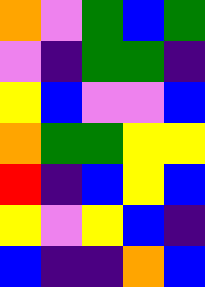[["orange", "violet", "green", "blue", "green"], ["violet", "indigo", "green", "green", "indigo"], ["yellow", "blue", "violet", "violet", "blue"], ["orange", "green", "green", "yellow", "yellow"], ["red", "indigo", "blue", "yellow", "blue"], ["yellow", "violet", "yellow", "blue", "indigo"], ["blue", "indigo", "indigo", "orange", "blue"]]